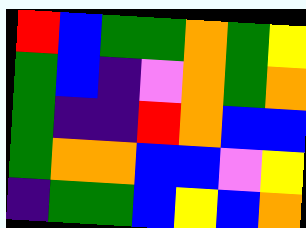[["red", "blue", "green", "green", "orange", "green", "yellow"], ["green", "blue", "indigo", "violet", "orange", "green", "orange"], ["green", "indigo", "indigo", "red", "orange", "blue", "blue"], ["green", "orange", "orange", "blue", "blue", "violet", "yellow"], ["indigo", "green", "green", "blue", "yellow", "blue", "orange"]]